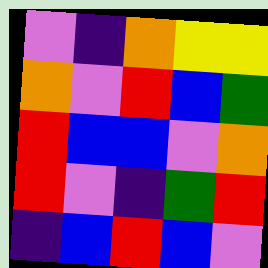[["violet", "indigo", "orange", "yellow", "yellow"], ["orange", "violet", "red", "blue", "green"], ["red", "blue", "blue", "violet", "orange"], ["red", "violet", "indigo", "green", "red"], ["indigo", "blue", "red", "blue", "violet"]]